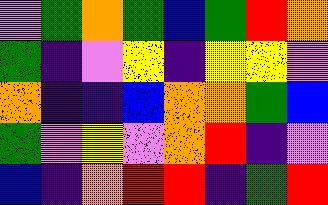[["violet", "green", "orange", "green", "blue", "green", "red", "orange"], ["green", "indigo", "violet", "yellow", "indigo", "yellow", "yellow", "violet"], ["orange", "indigo", "indigo", "blue", "orange", "orange", "green", "blue"], ["green", "violet", "yellow", "violet", "orange", "red", "indigo", "violet"], ["blue", "indigo", "orange", "red", "red", "indigo", "green", "red"]]